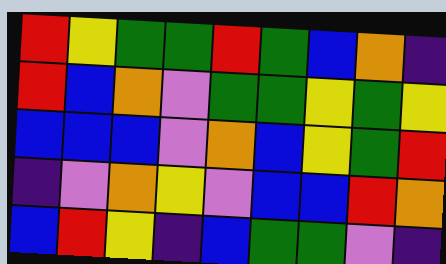[["red", "yellow", "green", "green", "red", "green", "blue", "orange", "indigo"], ["red", "blue", "orange", "violet", "green", "green", "yellow", "green", "yellow"], ["blue", "blue", "blue", "violet", "orange", "blue", "yellow", "green", "red"], ["indigo", "violet", "orange", "yellow", "violet", "blue", "blue", "red", "orange"], ["blue", "red", "yellow", "indigo", "blue", "green", "green", "violet", "indigo"]]